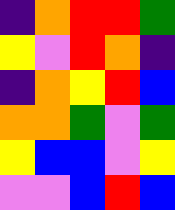[["indigo", "orange", "red", "red", "green"], ["yellow", "violet", "red", "orange", "indigo"], ["indigo", "orange", "yellow", "red", "blue"], ["orange", "orange", "green", "violet", "green"], ["yellow", "blue", "blue", "violet", "yellow"], ["violet", "violet", "blue", "red", "blue"]]